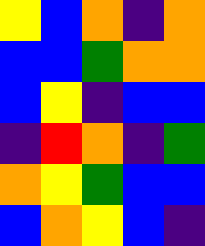[["yellow", "blue", "orange", "indigo", "orange"], ["blue", "blue", "green", "orange", "orange"], ["blue", "yellow", "indigo", "blue", "blue"], ["indigo", "red", "orange", "indigo", "green"], ["orange", "yellow", "green", "blue", "blue"], ["blue", "orange", "yellow", "blue", "indigo"]]